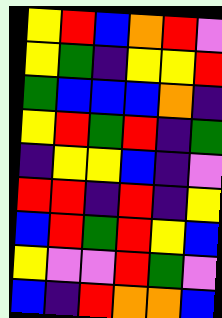[["yellow", "red", "blue", "orange", "red", "violet"], ["yellow", "green", "indigo", "yellow", "yellow", "red"], ["green", "blue", "blue", "blue", "orange", "indigo"], ["yellow", "red", "green", "red", "indigo", "green"], ["indigo", "yellow", "yellow", "blue", "indigo", "violet"], ["red", "red", "indigo", "red", "indigo", "yellow"], ["blue", "red", "green", "red", "yellow", "blue"], ["yellow", "violet", "violet", "red", "green", "violet"], ["blue", "indigo", "red", "orange", "orange", "blue"]]